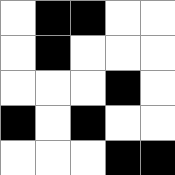[["white", "black", "black", "white", "white"], ["white", "black", "white", "white", "white"], ["white", "white", "white", "black", "white"], ["black", "white", "black", "white", "white"], ["white", "white", "white", "black", "black"]]